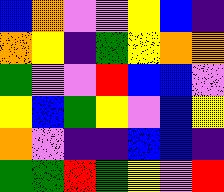[["blue", "orange", "violet", "violet", "yellow", "blue", "indigo"], ["orange", "yellow", "indigo", "green", "yellow", "orange", "orange"], ["green", "violet", "violet", "red", "blue", "blue", "violet"], ["yellow", "blue", "green", "yellow", "violet", "blue", "yellow"], ["orange", "violet", "indigo", "indigo", "blue", "blue", "indigo"], ["green", "green", "red", "green", "yellow", "violet", "red"]]